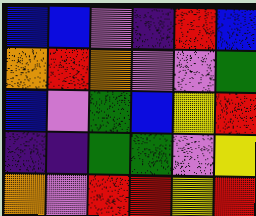[["blue", "blue", "violet", "indigo", "red", "blue"], ["orange", "red", "orange", "violet", "violet", "green"], ["blue", "violet", "green", "blue", "yellow", "red"], ["indigo", "indigo", "green", "green", "violet", "yellow"], ["orange", "violet", "red", "red", "yellow", "red"]]